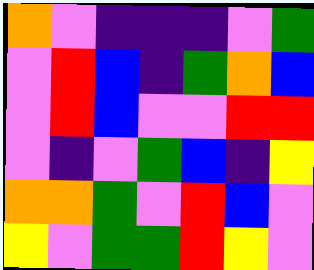[["orange", "violet", "indigo", "indigo", "indigo", "violet", "green"], ["violet", "red", "blue", "indigo", "green", "orange", "blue"], ["violet", "red", "blue", "violet", "violet", "red", "red"], ["violet", "indigo", "violet", "green", "blue", "indigo", "yellow"], ["orange", "orange", "green", "violet", "red", "blue", "violet"], ["yellow", "violet", "green", "green", "red", "yellow", "violet"]]